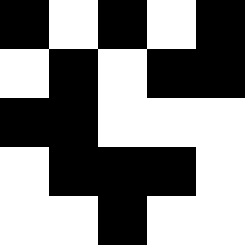[["black", "white", "black", "white", "black"], ["white", "black", "white", "black", "black"], ["black", "black", "white", "white", "white"], ["white", "black", "black", "black", "white"], ["white", "white", "black", "white", "white"]]